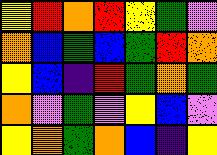[["yellow", "red", "orange", "red", "yellow", "green", "violet"], ["orange", "blue", "green", "blue", "green", "red", "orange"], ["yellow", "blue", "indigo", "red", "green", "orange", "green"], ["orange", "violet", "green", "violet", "yellow", "blue", "violet"], ["yellow", "orange", "green", "orange", "blue", "indigo", "yellow"]]